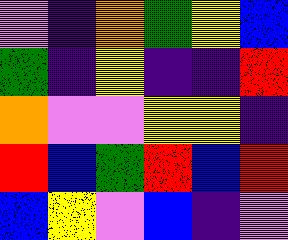[["violet", "indigo", "orange", "green", "yellow", "blue"], ["green", "indigo", "yellow", "indigo", "indigo", "red"], ["orange", "violet", "violet", "yellow", "yellow", "indigo"], ["red", "blue", "green", "red", "blue", "red"], ["blue", "yellow", "violet", "blue", "indigo", "violet"]]